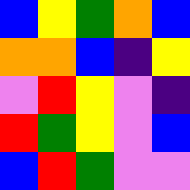[["blue", "yellow", "green", "orange", "blue"], ["orange", "orange", "blue", "indigo", "yellow"], ["violet", "red", "yellow", "violet", "indigo"], ["red", "green", "yellow", "violet", "blue"], ["blue", "red", "green", "violet", "violet"]]